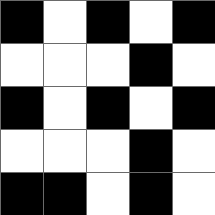[["black", "white", "black", "white", "black"], ["white", "white", "white", "black", "white"], ["black", "white", "black", "white", "black"], ["white", "white", "white", "black", "white"], ["black", "black", "white", "black", "white"]]